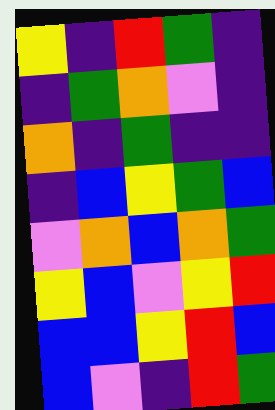[["yellow", "indigo", "red", "green", "indigo"], ["indigo", "green", "orange", "violet", "indigo"], ["orange", "indigo", "green", "indigo", "indigo"], ["indigo", "blue", "yellow", "green", "blue"], ["violet", "orange", "blue", "orange", "green"], ["yellow", "blue", "violet", "yellow", "red"], ["blue", "blue", "yellow", "red", "blue"], ["blue", "violet", "indigo", "red", "green"]]